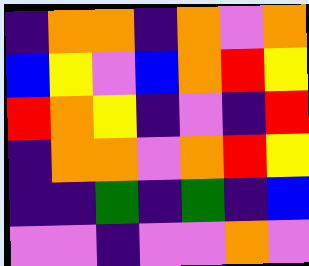[["indigo", "orange", "orange", "indigo", "orange", "violet", "orange"], ["blue", "yellow", "violet", "blue", "orange", "red", "yellow"], ["red", "orange", "yellow", "indigo", "violet", "indigo", "red"], ["indigo", "orange", "orange", "violet", "orange", "red", "yellow"], ["indigo", "indigo", "green", "indigo", "green", "indigo", "blue"], ["violet", "violet", "indigo", "violet", "violet", "orange", "violet"]]